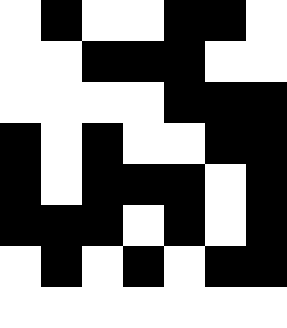[["white", "black", "white", "white", "black", "black", "white"], ["white", "white", "black", "black", "black", "white", "white"], ["white", "white", "white", "white", "black", "black", "black"], ["black", "white", "black", "white", "white", "black", "black"], ["black", "white", "black", "black", "black", "white", "black"], ["black", "black", "black", "white", "black", "white", "black"], ["white", "black", "white", "black", "white", "black", "black"], ["white", "white", "white", "white", "white", "white", "white"]]